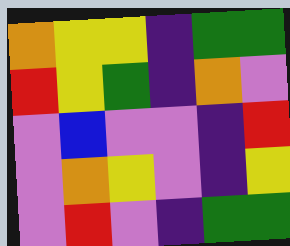[["orange", "yellow", "yellow", "indigo", "green", "green"], ["red", "yellow", "green", "indigo", "orange", "violet"], ["violet", "blue", "violet", "violet", "indigo", "red"], ["violet", "orange", "yellow", "violet", "indigo", "yellow"], ["violet", "red", "violet", "indigo", "green", "green"]]